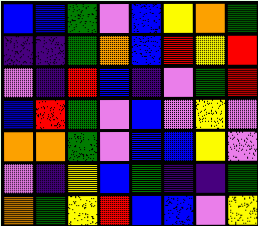[["blue", "blue", "green", "violet", "blue", "yellow", "orange", "green"], ["indigo", "indigo", "green", "orange", "blue", "red", "yellow", "red"], ["violet", "indigo", "red", "blue", "indigo", "violet", "green", "red"], ["blue", "red", "green", "violet", "blue", "violet", "yellow", "violet"], ["orange", "orange", "green", "violet", "blue", "blue", "yellow", "violet"], ["violet", "indigo", "yellow", "blue", "green", "indigo", "indigo", "green"], ["orange", "green", "yellow", "red", "blue", "blue", "violet", "yellow"]]